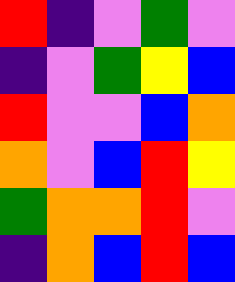[["red", "indigo", "violet", "green", "violet"], ["indigo", "violet", "green", "yellow", "blue"], ["red", "violet", "violet", "blue", "orange"], ["orange", "violet", "blue", "red", "yellow"], ["green", "orange", "orange", "red", "violet"], ["indigo", "orange", "blue", "red", "blue"]]